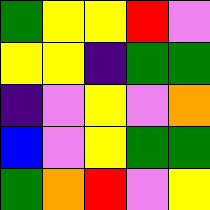[["green", "yellow", "yellow", "red", "violet"], ["yellow", "yellow", "indigo", "green", "green"], ["indigo", "violet", "yellow", "violet", "orange"], ["blue", "violet", "yellow", "green", "green"], ["green", "orange", "red", "violet", "yellow"]]